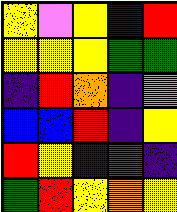[["yellow", "violet", "yellow", "blue", "red"], ["yellow", "yellow", "yellow", "green", "green"], ["indigo", "red", "orange", "indigo", "violet"], ["blue", "blue", "red", "indigo", "yellow"], ["red", "yellow", "blue", "red", "indigo"], ["green", "red", "yellow", "orange", "yellow"]]